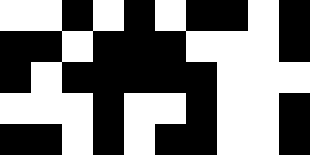[["white", "white", "black", "white", "black", "white", "black", "black", "white", "black"], ["black", "black", "white", "black", "black", "black", "white", "white", "white", "black"], ["black", "white", "black", "black", "black", "black", "black", "white", "white", "white"], ["white", "white", "white", "black", "white", "white", "black", "white", "white", "black"], ["black", "black", "white", "black", "white", "black", "black", "white", "white", "black"]]